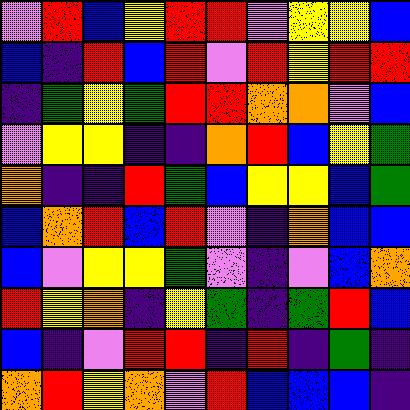[["violet", "red", "blue", "yellow", "red", "red", "violet", "yellow", "yellow", "blue"], ["blue", "indigo", "red", "blue", "red", "violet", "red", "yellow", "red", "red"], ["indigo", "green", "yellow", "green", "red", "red", "orange", "orange", "violet", "blue"], ["violet", "yellow", "yellow", "indigo", "indigo", "orange", "red", "blue", "yellow", "green"], ["orange", "indigo", "indigo", "red", "green", "blue", "yellow", "yellow", "blue", "green"], ["blue", "orange", "red", "blue", "red", "violet", "indigo", "orange", "blue", "blue"], ["blue", "violet", "yellow", "yellow", "green", "violet", "indigo", "violet", "blue", "orange"], ["red", "yellow", "orange", "indigo", "yellow", "green", "indigo", "green", "red", "blue"], ["blue", "indigo", "violet", "red", "red", "indigo", "red", "indigo", "green", "indigo"], ["orange", "red", "yellow", "orange", "violet", "red", "blue", "blue", "blue", "indigo"]]